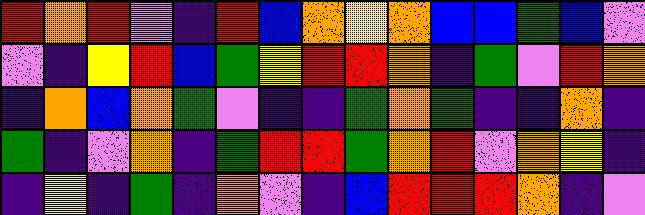[["red", "orange", "red", "violet", "indigo", "red", "blue", "orange", "yellow", "orange", "blue", "blue", "green", "blue", "violet"], ["violet", "indigo", "yellow", "red", "blue", "green", "yellow", "red", "red", "orange", "indigo", "green", "violet", "red", "orange"], ["indigo", "orange", "blue", "orange", "green", "violet", "indigo", "indigo", "green", "orange", "green", "indigo", "indigo", "orange", "indigo"], ["green", "indigo", "violet", "orange", "indigo", "green", "red", "red", "green", "orange", "red", "violet", "orange", "yellow", "indigo"], ["indigo", "yellow", "indigo", "green", "indigo", "orange", "violet", "indigo", "blue", "red", "red", "red", "orange", "indigo", "violet"]]